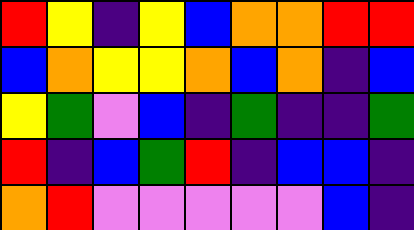[["red", "yellow", "indigo", "yellow", "blue", "orange", "orange", "red", "red"], ["blue", "orange", "yellow", "yellow", "orange", "blue", "orange", "indigo", "blue"], ["yellow", "green", "violet", "blue", "indigo", "green", "indigo", "indigo", "green"], ["red", "indigo", "blue", "green", "red", "indigo", "blue", "blue", "indigo"], ["orange", "red", "violet", "violet", "violet", "violet", "violet", "blue", "indigo"]]